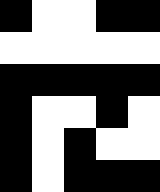[["black", "white", "white", "black", "black"], ["white", "white", "white", "white", "white"], ["black", "black", "black", "black", "black"], ["black", "white", "white", "black", "white"], ["black", "white", "black", "white", "white"], ["black", "white", "black", "black", "black"]]